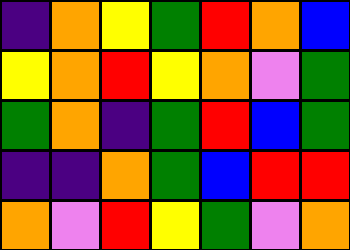[["indigo", "orange", "yellow", "green", "red", "orange", "blue"], ["yellow", "orange", "red", "yellow", "orange", "violet", "green"], ["green", "orange", "indigo", "green", "red", "blue", "green"], ["indigo", "indigo", "orange", "green", "blue", "red", "red"], ["orange", "violet", "red", "yellow", "green", "violet", "orange"]]